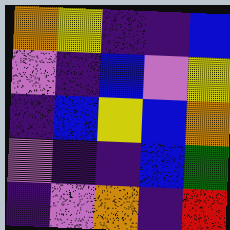[["orange", "yellow", "indigo", "indigo", "blue"], ["violet", "indigo", "blue", "violet", "yellow"], ["indigo", "blue", "yellow", "blue", "orange"], ["violet", "indigo", "indigo", "blue", "green"], ["indigo", "violet", "orange", "indigo", "red"]]